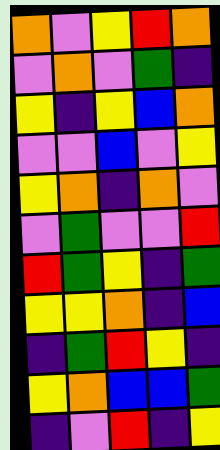[["orange", "violet", "yellow", "red", "orange"], ["violet", "orange", "violet", "green", "indigo"], ["yellow", "indigo", "yellow", "blue", "orange"], ["violet", "violet", "blue", "violet", "yellow"], ["yellow", "orange", "indigo", "orange", "violet"], ["violet", "green", "violet", "violet", "red"], ["red", "green", "yellow", "indigo", "green"], ["yellow", "yellow", "orange", "indigo", "blue"], ["indigo", "green", "red", "yellow", "indigo"], ["yellow", "orange", "blue", "blue", "green"], ["indigo", "violet", "red", "indigo", "yellow"]]